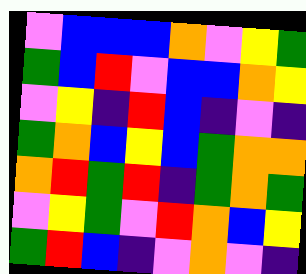[["violet", "blue", "blue", "blue", "orange", "violet", "yellow", "green"], ["green", "blue", "red", "violet", "blue", "blue", "orange", "yellow"], ["violet", "yellow", "indigo", "red", "blue", "indigo", "violet", "indigo"], ["green", "orange", "blue", "yellow", "blue", "green", "orange", "orange"], ["orange", "red", "green", "red", "indigo", "green", "orange", "green"], ["violet", "yellow", "green", "violet", "red", "orange", "blue", "yellow"], ["green", "red", "blue", "indigo", "violet", "orange", "violet", "indigo"]]